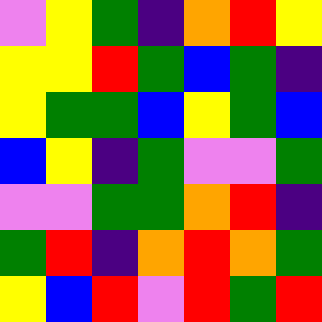[["violet", "yellow", "green", "indigo", "orange", "red", "yellow"], ["yellow", "yellow", "red", "green", "blue", "green", "indigo"], ["yellow", "green", "green", "blue", "yellow", "green", "blue"], ["blue", "yellow", "indigo", "green", "violet", "violet", "green"], ["violet", "violet", "green", "green", "orange", "red", "indigo"], ["green", "red", "indigo", "orange", "red", "orange", "green"], ["yellow", "blue", "red", "violet", "red", "green", "red"]]